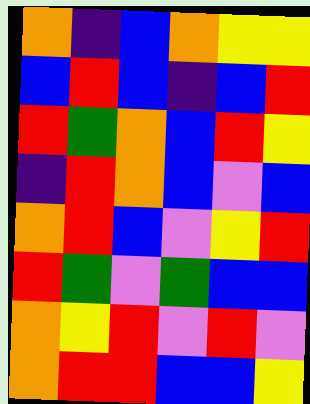[["orange", "indigo", "blue", "orange", "yellow", "yellow"], ["blue", "red", "blue", "indigo", "blue", "red"], ["red", "green", "orange", "blue", "red", "yellow"], ["indigo", "red", "orange", "blue", "violet", "blue"], ["orange", "red", "blue", "violet", "yellow", "red"], ["red", "green", "violet", "green", "blue", "blue"], ["orange", "yellow", "red", "violet", "red", "violet"], ["orange", "red", "red", "blue", "blue", "yellow"]]